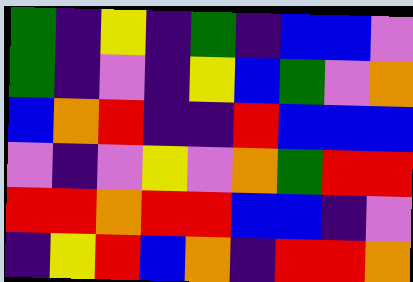[["green", "indigo", "yellow", "indigo", "green", "indigo", "blue", "blue", "violet"], ["green", "indigo", "violet", "indigo", "yellow", "blue", "green", "violet", "orange"], ["blue", "orange", "red", "indigo", "indigo", "red", "blue", "blue", "blue"], ["violet", "indigo", "violet", "yellow", "violet", "orange", "green", "red", "red"], ["red", "red", "orange", "red", "red", "blue", "blue", "indigo", "violet"], ["indigo", "yellow", "red", "blue", "orange", "indigo", "red", "red", "orange"]]